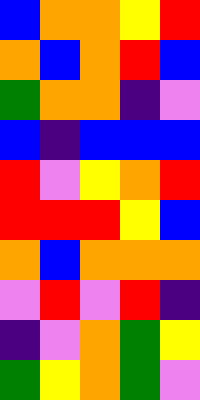[["blue", "orange", "orange", "yellow", "red"], ["orange", "blue", "orange", "red", "blue"], ["green", "orange", "orange", "indigo", "violet"], ["blue", "indigo", "blue", "blue", "blue"], ["red", "violet", "yellow", "orange", "red"], ["red", "red", "red", "yellow", "blue"], ["orange", "blue", "orange", "orange", "orange"], ["violet", "red", "violet", "red", "indigo"], ["indigo", "violet", "orange", "green", "yellow"], ["green", "yellow", "orange", "green", "violet"]]